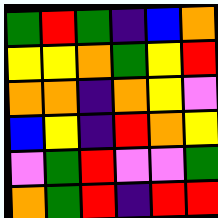[["green", "red", "green", "indigo", "blue", "orange"], ["yellow", "yellow", "orange", "green", "yellow", "red"], ["orange", "orange", "indigo", "orange", "yellow", "violet"], ["blue", "yellow", "indigo", "red", "orange", "yellow"], ["violet", "green", "red", "violet", "violet", "green"], ["orange", "green", "red", "indigo", "red", "red"]]